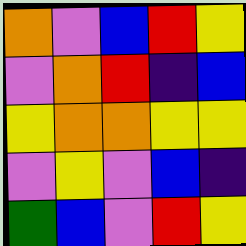[["orange", "violet", "blue", "red", "yellow"], ["violet", "orange", "red", "indigo", "blue"], ["yellow", "orange", "orange", "yellow", "yellow"], ["violet", "yellow", "violet", "blue", "indigo"], ["green", "blue", "violet", "red", "yellow"]]